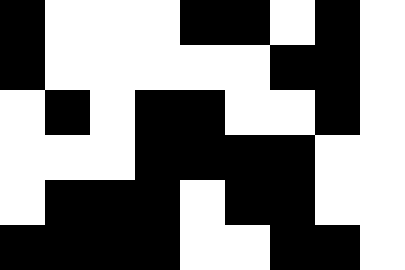[["black", "white", "white", "white", "black", "black", "white", "black", "white"], ["black", "white", "white", "white", "white", "white", "black", "black", "white"], ["white", "black", "white", "black", "black", "white", "white", "black", "white"], ["white", "white", "white", "black", "black", "black", "black", "white", "white"], ["white", "black", "black", "black", "white", "black", "black", "white", "white"], ["black", "black", "black", "black", "white", "white", "black", "black", "white"]]